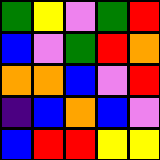[["green", "yellow", "violet", "green", "red"], ["blue", "violet", "green", "red", "orange"], ["orange", "orange", "blue", "violet", "red"], ["indigo", "blue", "orange", "blue", "violet"], ["blue", "red", "red", "yellow", "yellow"]]